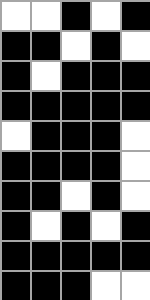[["white", "white", "black", "white", "black"], ["black", "black", "white", "black", "white"], ["black", "white", "black", "black", "black"], ["black", "black", "black", "black", "black"], ["white", "black", "black", "black", "white"], ["black", "black", "black", "black", "white"], ["black", "black", "white", "black", "white"], ["black", "white", "black", "white", "black"], ["black", "black", "black", "black", "black"], ["black", "black", "black", "white", "white"]]